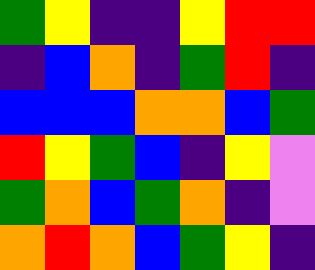[["green", "yellow", "indigo", "indigo", "yellow", "red", "red"], ["indigo", "blue", "orange", "indigo", "green", "red", "indigo"], ["blue", "blue", "blue", "orange", "orange", "blue", "green"], ["red", "yellow", "green", "blue", "indigo", "yellow", "violet"], ["green", "orange", "blue", "green", "orange", "indigo", "violet"], ["orange", "red", "orange", "blue", "green", "yellow", "indigo"]]